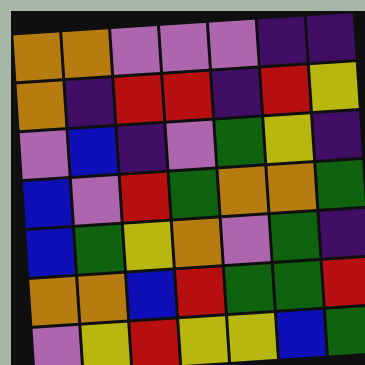[["orange", "orange", "violet", "violet", "violet", "indigo", "indigo"], ["orange", "indigo", "red", "red", "indigo", "red", "yellow"], ["violet", "blue", "indigo", "violet", "green", "yellow", "indigo"], ["blue", "violet", "red", "green", "orange", "orange", "green"], ["blue", "green", "yellow", "orange", "violet", "green", "indigo"], ["orange", "orange", "blue", "red", "green", "green", "red"], ["violet", "yellow", "red", "yellow", "yellow", "blue", "green"]]